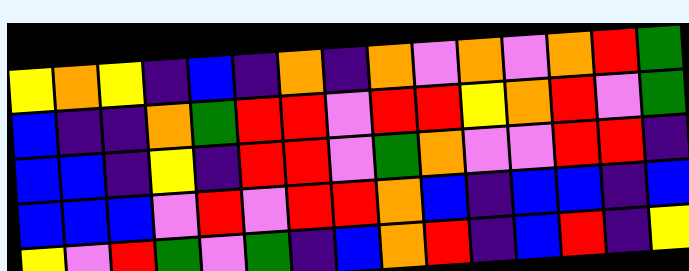[["yellow", "orange", "yellow", "indigo", "blue", "indigo", "orange", "indigo", "orange", "violet", "orange", "violet", "orange", "red", "green"], ["blue", "indigo", "indigo", "orange", "green", "red", "red", "violet", "red", "red", "yellow", "orange", "red", "violet", "green"], ["blue", "blue", "indigo", "yellow", "indigo", "red", "red", "violet", "green", "orange", "violet", "violet", "red", "red", "indigo"], ["blue", "blue", "blue", "violet", "red", "violet", "red", "red", "orange", "blue", "indigo", "blue", "blue", "indigo", "blue"], ["yellow", "violet", "red", "green", "violet", "green", "indigo", "blue", "orange", "red", "indigo", "blue", "red", "indigo", "yellow"]]